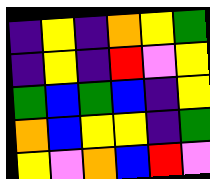[["indigo", "yellow", "indigo", "orange", "yellow", "green"], ["indigo", "yellow", "indigo", "red", "violet", "yellow"], ["green", "blue", "green", "blue", "indigo", "yellow"], ["orange", "blue", "yellow", "yellow", "indigo", "green"], ["yellow", "violet", "orange", "blue", "red", "violet"]]